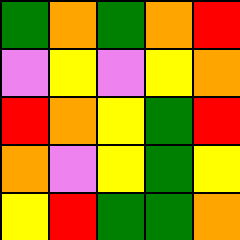[["green", "orange", "green", "orange", "red"], ["violet", "yellow", "violet", "yellow", "orange"], ["red", "orange", "yellow", "green", "red"], ["orange", "violet", "yellow", "green", "yellow"], ["yellow", "red", "green", "green", "orange"]]